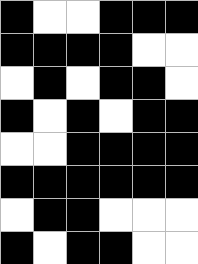[["black", "white", "white", "black", "black", "black"], ["black", "black", "black", "black", "white", "white"], ["white", "black", "white", "black", "black", "white"], ["black", "white", "black", "white", "black", "black"], ["white", "white", "black", "black", "black", "black"], ["black", "black", "black", "black", "black", "black"], ["white", "black", "black", "white", "white", "white"], ["black", "white", "black", "black", "white", "white"]]